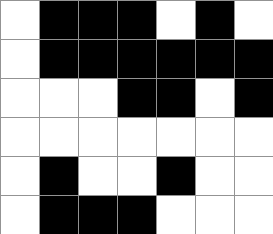[["white", "black", "black", "black", "white", "black", "white"], ["white", "black", "black", "black", "black", "black", "black"], ["white", "white", "white", "black", "black", "white", "black"], ["white", "white", "white", "white", "white", "white", "white"], ["white", "black", "white", "white", "black", "white", "white"], ["white", "black", "black", "black", "white", "white", "white"]]